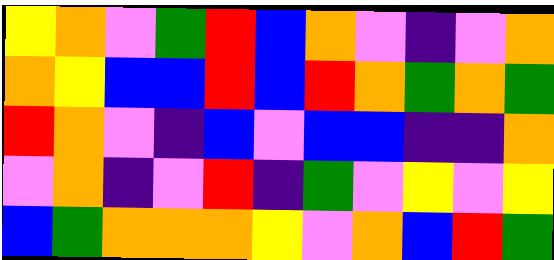[["yellow", "orange", "violet", "green", "red", "blue", "orange", "violet", "indigo", "violet", "orange"], ["orange", "yellow", "blue", "blue", "red", "blue", "red", "orange", "green", "orange", "green"], ["red", "orange", "violet", "indigo", "blue", "violet", "blue", "blue", "indigo", "indigo", "orange"], ["violet", "orange", "indigo", "violet", "red", "indigo", "green", "violet", "yellow", "violet", "yellow"], ["blue", "green", "orange", "orange", "orange", "yellow", "violet", "orange", "blue", "red", "green"]]